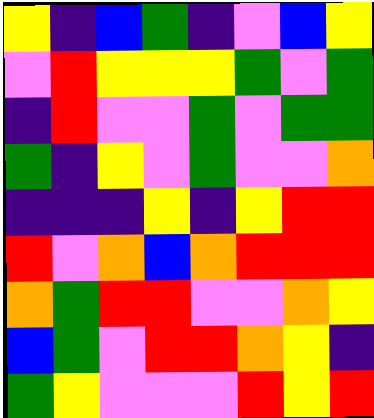[["yellow", "indigo", "blue", "green", "indigo", "violet", "blue", "yellow"], ["violet", "red", "yellow", "yellow", "yellow", "green", "violet", "green"], ["indigo", "red", "violet", "violet", "green", "violet", "green", "green"], ["green", "indigo", "yellow", "violet", "green", "violet", "violet", "orange"], ["indigo", "indigo", "indigo", "yellow", "indigo", "yellow", "red", "red"], ["red", "violet", "orange", "blue", "orange", "red", "red", "red"], ["orange", "green", "red", "red", "violet", "violet", "orange", "yellow"], ["blue", "green", "violet", "red", "red", "orange", "yellow", "indigo"], ["green", "yellow", "violet", "violet", "violet", "red", "yellow", "red"]]